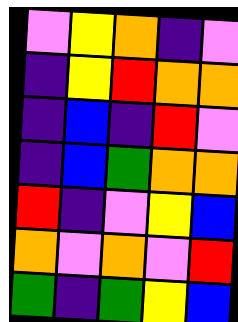[["violet", "yellow", "orange", "indigo", "violet"], ["indigo", "yellow", "red", "orange", "orange"], ["indigo", "blue", "indigo", "red", "violet"], ["indigo", "blue", "green", "orange", "orange"], ["red", "indigo", "violet", "yellow", "blue"], ["orange", "violet", "orange", "violet", "red"], ["green", "indigo", "green", "yellow", "blue"]]